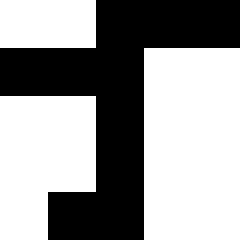[["white", "white", "black", "black", "black"], ["black", "black", "black", "white", "white"], ["white", "white", "black", "white", "white"], ["white", "white", "black", "white", "white"], ["white", "black", "black", "white", "white"]]